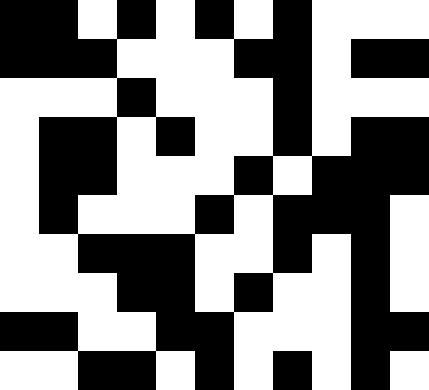[["black", "black", "white", "black", "white", "black", "white", "black", "white", "white", "white"], ["black", "black", "black", "white", "white", "white", "black", "black", "white", "black", "black"], ["white", "white", "white", "black", "white", "white", "white", "black", "white", "white", "white"], ["white", "black", "black", "white", "black", "white", "white", "black", "white", "black", "black"], ["white", "black", "black", "white", "white", "white", "black", "white", "black", "black", "black"], ["white", "black", "white", "white", "white", "black", "white", "black", "black", "black", "white"], ["white", "white", "black", "black", "black", "white", "white", "black", "white", "black", "white"], ["white", "white", "white", "black", "black", "white", "black", "white", "white", "black", "white"], ["black", "black", "white", "white", "black", "black", "white", "white", "white", "black", "black"], ["white", "white", "black", "black", "white", "black", "white", "black", "white", "black", "white"]]